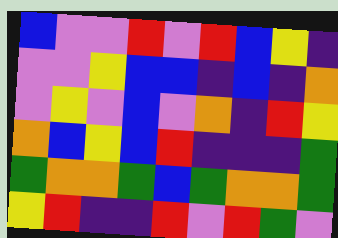[["blue", "violet", "violet", "red", "violet", "red", "blue", "yellow", "indigo"], ["violet", "violet", "yellow", "blue", "blue", "indigo", "blue", "indigo", "orange"], ["violet", "yellow", "violet", "blue", "violet", "orange", "indigo", "red", "yellow"], ["orange", "blue", "yellow", "blue", "red", "indigo", "indigo", "indigo", "green"], ["green", "orange", "orange", "green", "blue", "green", "orange", "orange", "green"], ["yellow", "red", "indigo", "indigo", "red", "violet", "red", "green", "violet"]]